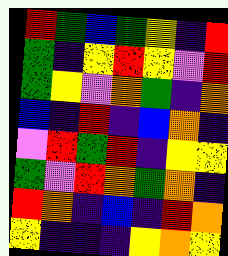[["red", "green", "blue", "green", "yellow", "indigo", "red"], ["green", "indigo", "yellow", "red", "yellow", "violet", "red"], ["green", "yellow", "violet", "orange", "green", "indigo", "orange"], ["blue", "indigo", "red", "indigo", "blue", "orange", "indigo"], ["violet", "red", "green", "red", "indigo", "yellow", "yellow"], ["green", "violet", "red", "orange", "green", "orange", "indigo"], ["red", "orange", "indigo", "blue", "indigo", "red", "orange"], ["yellow", "indigo", "indigo", "indigo", "yellow", "orange", "yellow"]]